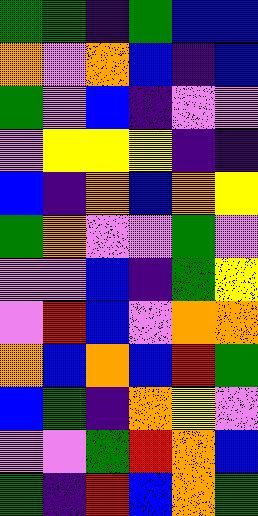[["green", "green", "indigo", "green", "blue", "blue"], ["orange", "violet", "orange", "blue", "indigo", "blue"], ["green", "violet", "blue", "indigo", "violet", "violet"], ["violet", "yellow", "yellow", "yellow", "indigo", "indigo"], ["blue", "indigo", "orange", "blue", "orange", "yellow"], ["green", "orange", "violet", "violet", "green", "violet"], ["violet", "violet", "blue", "indigo", "green", "yellow"], ["violet", "red", "blue", "violet", "orange", "orange"], ["orange", "blue", "orange", "blue", "red", "green"], ["blue", "green", "indigo", "orange", "yellow", "violet"], ["violet", "violet", "green", "red", "orange", "blue"], ["green", "indigo", "red", "blue", "orange", "green"]]